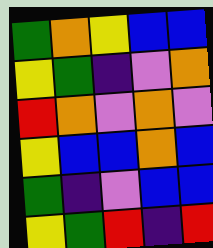[["green", "orange", "yellow", "blue", "blue"], ["yellow", "green", "indigo", "violet", "orange"], ["red", "orange", "violet", "orange", "violet"], ["yellow", "blue", "blue", "orange", "blue"], ["green", "indigo", "violet", "blue", "blue"], ["yellow", "green", "red", "indigo", "red"]]